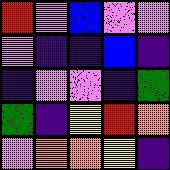[["red", "violet", "blue", "violet", "violet"], ["violet", "indigo", "indigo", "blue", "indigo"], ["indigo", "violet", "violet", "indigo", "green"], ["green", "indigo", "yellow", "red", "orange"], ["violet", "orange", "orange", "yellow", "indigo"]]